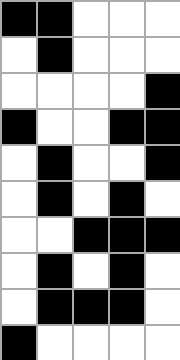[["black", "black", "white", "white", "white"], ["white", "black", "white", "white", "white"], ["white", "white", "white", "white", "black"], ["black", "white", "white", "black", "black"], ["white", "black", "white", "white", "black"], ["white", "black", "white", "black", "white"], ["white", "white", "black", "black", "black"], ["white", "black", "white", "black", "white"], ["white", "black", "black", "black", "white"], ["black", "white", "white", "white", "white"]]